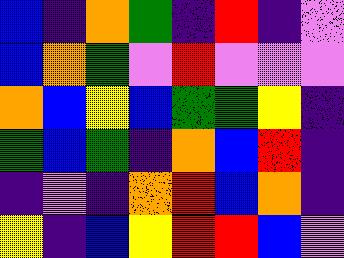[["blue", "indigo", "orange", "green", "indigo", "red", "indigo", "violet"], ["blue", "orange", "green", "violet", "red", "violet", "violet", "violet"], ["orange", "blue", "yellow", "blue", "green", "green", "yellow", "indigo"], ["green", "blue", "green", "indigo", "orange", "blue", "red", "indigo"], ["indigo", "violet", "indigo", "orange", "red", "blue", "orange", "indigo"], ["yellow", "indigo", "blue", "yellow", "red", "red", "blue", "violet"]]